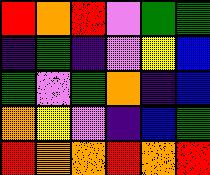[["red", "orange", "red", "violet", "green", "green"], ["indigo", "green", "indigo", "violet", "yellow", "blue"], ["green", "violet", "green", "orange", "indigo", "blue"], ["orange", "yellow", "violet", "indigo", "blue", "green"], ["red", "orange", "orange", "red", "orange", "red"]]